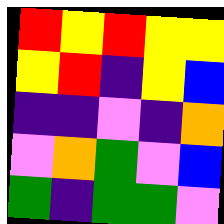[["red", "yellow", "red", "yellow", "yellow"], ["yellow", "red", "indigo", "yellow", "blue"], ["indigo", "indigo", "violet", "indigo", "orange"], ["violet", "orange", "green", "violet", "blue"], ["green", "indigo", "green", "green", "violet"]]